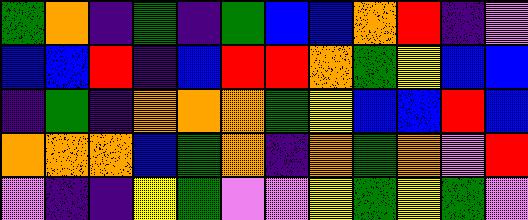[["green", "orange", "indigo", "green", "indigo", "green", "blue", "blue", "orange", "red", "indigo", "violet"], ["blue", "blue", "red", "indigo", "blue", "red", "red", "orange", "green", "yellow", "blue", "blue"], ["indigo", "green", "indigo", "orange", "orange", "orange", "green", "yellow", "blue", "blue", "red", "blue"], ["orange", "orange", "orange", "blue", "green", "orange", "indigo", "orange", "green", "orange", "violet", "red"], ["violet", "indigo", "indigo", "yellow", "green", "violet", "violet", "yellow", "green", "yellow", "green", "violet"]]